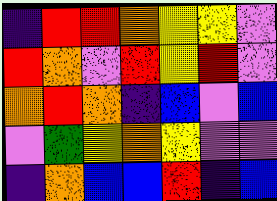[["indigo", "red", "red", "orange", "yellow", "yellow", "violet"], ["red", "orange", "violet", "red", "yellow", "red", "violet"], ["orange", "red", "orange", "indigo", "blue", "violet", "blue"], ["violet", "green", "yellow", "orange", "yellow", "violet", "violet"], ["indigo", "orange", "blue", "blue", "red", "indigo", "blue"]]